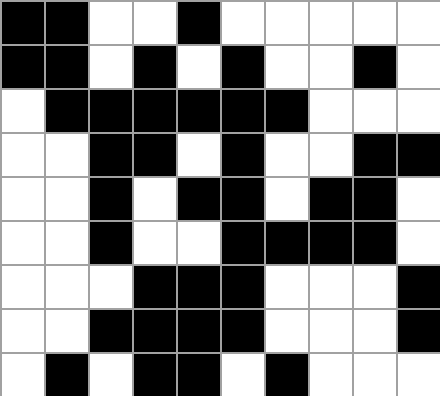[["black", "black", "white", "white", "black", "white", "white", "white", "white", "white"], ["black", "black", "white", "black", "white", "black", "white", "white", "black", "white"], ["white", "black", "black", "black", "black", "black", "black", "white", "white", "white"], ["white", "white", "black", "black", "white", "black", "white", "white", "black", "black"], ["white", "white", "black", "white", "black", "black", "white", "black", "black", "white"], ["white", "white", "black", "white", "white", "black", "black", "black", "black", "white"], ["white", "white", "white", "black", "black", "black", "white", "white", "white", "black"], ["white", "white", "black", "black", "black", "black", "white", "white", "white", "black"], ["white", "black", "white", "black", "black", "white", "black", "white", "white", "white"]]